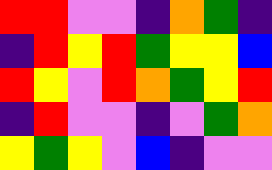[["red", "red", "violet", "violet", "indigo", "orange", "green", "indigo"], ["indigo", "red", "yellow", "red", "green", "yellow", "yellow", "blue"], ["red", "yellow", "violet", "red", "orange", "green", "yellow", "red"], ["indigo", "red", "violet", "violet", "indigo", "violet", "green", "orange"], ["yellow", "green", "yellow", "violet", "blue", "indigo", "violet", "violet"]]